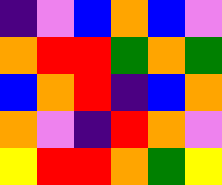[["indigo", "violet", "blue", "orange", "blue", "violet"], ["orange", "red", "red", "green", "orange", "green"], ["blue", "orange", "red", "indigo", "blue", "orange"], ["orange", "violet", "indigo", "red", "orange", "violet"], ["yellow", "red", "red", "orange", "green", "yellow"]]